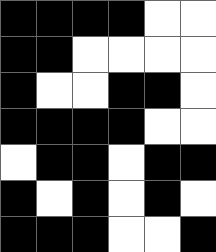[["black", "black", "black", "black", "white", "white"], ["black", "black", "white", "white", "white", "white"], ["black", "white", "white", "black", "black", "white"], ["black", "black", "black", "black", "white", "white"], ["white", "black", "black", "white", "black", "black"], ["black", "white", "black", "white", "black", "white"], ["black", "black", "black", "white", "white", "black"]]